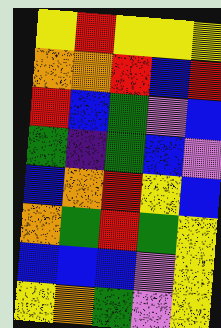[["yellow", "red", "yellow", "yellow", "yellow"], ["orange", "orange", "red", "blue", "red"], ["red", "blue", "green", "violet", "blue"], ["green", "indigo", "green", "blue", "violet"], ["blue", "orange", "red", "yellow", "blue"], ["orange", "green", "red", "green", "yellow"], ["blue", "blue", "blue", "violet", "yellow"], ["yellow", "orange", "green", "violet", "yellow"]]